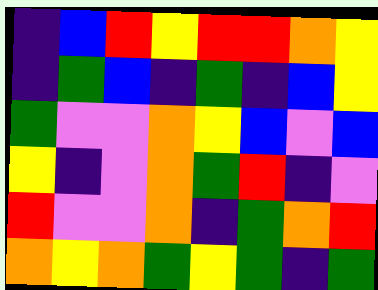[["indigo", "blue", "red", "yellow", "red", "red", "orange", "yellow"], ["indigo", "green", "blue", "indigo", "green", "indigo", "blue", "yellow"], ["green", "violet", "violet", "orange", "yellow", "blue", "violet", "blue"], ["yellow", "indigo", "violet", "orange", "green", "red", "indigo", "violet"], ["red", "violet", "violet", "orange", "indigo", "green", "orange", "red"], ["orange", "yellow", "orange", "green", "yellow", "green", "indigo", "green"]]